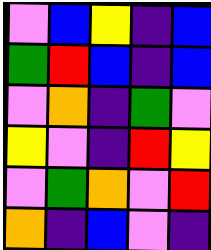[["violet", "blue", "yellow", "indigo", "blue"], ["green", "red", "blue", "indigo", "blue"], ["violet", "orange", "indigo", "green", "violet"], ["yellow", "violet", "indigo", "red", "yellow"], ["violet", "green", "orange", "violet", "red"], ["orange", "indigo", "blue", "violet", "indigo"]]